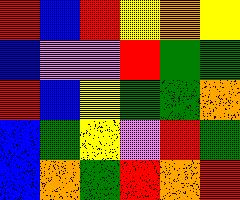[["red", "blue", "red", "yellow", "orange", "yellow"], ["blue", "violet", "violet", "red", "green", "green"], ["red", "blue", "yellow", "green", "green", "orange"], ["blue", "green", "yellow", "violet", "red", "green"], ["blue", "orange", "green", "red", "orange", "red"]]